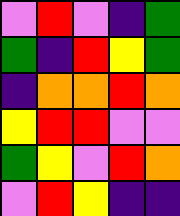[["violet", "red", "violet", "indigo", "green"], ["green", "indigo", "red", "yellow", "green"], ["indigo", "orange", "orange", "red", "orange"], ["yellow", "red", "red", "violet", "violet"], ["green", "yellow", "violet", "red", "orange"], ["violet", "red", "yellow", "indigo", "indigo"]]